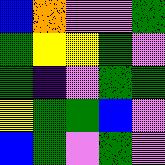[["blue", "orange", "violet", "violet", "green"], ["green", "yellow", "yellow", "green", "violet"], ["green", "indigo", "violet", "green", "green"], ["yellow", "green", "green", "blue", "violet"], ["blue", "green", "violet", "green", "violet"]]